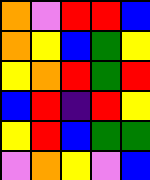[["orange", "violet", "red", "red", "blue"], ["orange", "yellow", "blue", "green", "yellow"], ["yellow", "orange", "red", "green", "red"], ["blue", "red", "indigo", "red", "yellow"], ["yellow", "red", "blue", "green", "green"], ["violet", "orange", "yellow", "violet", "blue"]]